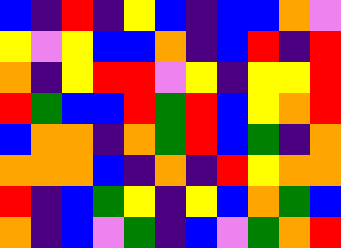[["blue", "indigo", "red", "indigo", "yellow", "blue", "indigo", "blue", "blue", "orange", "violet"], ["yellow", "violet", "yellow", "blue", "blue", "orange", "indigo", "blue", "red", "indigo", "red"], ["orange", "indigo", "yellow", "red", "red", "violet", "yellow", "indigo", "yellow", "yellow", "red"], ["red", "green", "blue", "blue", "red", "green", "red", "blue", "yellow", "orange", "red"], ["blue", "orange", "orange", "indigo", "orange", "green", "red", "blue", "green", "indigo", "orange"], ["orange", "orange", "orange", "blue", "indigo", "orange", "indigo", "red", "yellow", "orange", "orange"], ["red", "indigo", "blue", "green", "yellow", "indigo", "yellow", "blue", "orange", "green", "blue"], ["orange", "indigo", "blue", "violet", "green", "indigo", "blue", "violet", "green", "orange", "red"]]